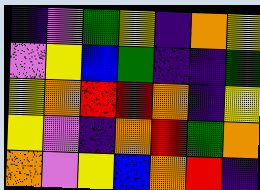[["indigo", "violet", "green", "yellow", "indigo", "orange", "yellow"], ["violet", "yellow", "blue", "green", "indigo", "indigo", "green"], ["yellow", "orange", "red", "red", "orange", "indigo", "yellow"], ["yellow", "violet", "indigo", "orange", "red", "green", "orange"], ["orange", "violet", "yellow", "blue", "orange", "red", "indigo"]]